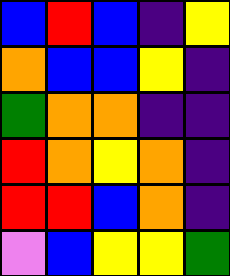[["blue", "red", "blue", "indigo", "yellow"], ["orange", "blue", "blue", "yellow", "indigo"], ["green", "orange", "orange", "indigo", "indigo"], ["red", "orange", "yellow", "orange", "indigo"], ["red", "red", "blue", "orange", "indigo"], ["violet", "blue", "yellow", "yellow", "green"]]